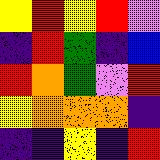[["yellow", "red", "yellow", "red", "violet"], ["indigo", "red", "green", "indigo", "blue"], ["red", "orange", "green", "violet", "red"], ["yellow", "orange", "orange", "orange", "indigo"], ["indigo", "indigo", "yellow", "indigo", "red"]]